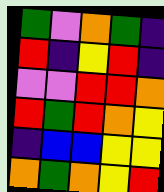[["green", "violet", "orange", "green", "indigo"], ["red", "indigo", "yellow", "red", "indigo"], ["violet", "violet", "red", "red", "orange"], ["red", "green", "red", "orange", "yellow"], ["indigo", "blue", "blue", "yellow", "yellow"], ["orange", "green", "orange", "yellow", "red"]]